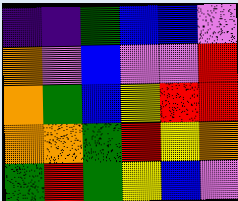[["indigo", "indigo", "green", "blue", "blue", "violet"], ["orange", "violet", "blue", "violet", "violet", "red"], ["orange", "green", "blue", "yellow", "red", "red"], ["orange", "orange", "green", "red", "yellow", "orange"], ["green", "red", "green", "yellow", "blue", "violet"]]